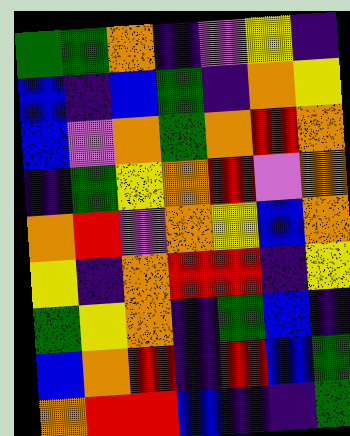[["green", "green", "orange", "indigo", "violet", "yellow", "indigo"], ["blue", "indigo", "blue", "green", "indigo", "orange", "yellow"], ["blue", "violet", "orange", "green", "orange", "red", "orange"], ["indigo", "green", "yellow", "orange", "red", "violet", "orange"], ["orange", "red", "violet", "orange", "yellow", "blue", "orange"], ["yellow", "indigo", "orange", "red", "red", "indigo", "yellow"], ["green", "yellow", "orange", "indigo", "green", "blue", "indigo"], ["blue", "orange", "red", "indigo", "red", "blue", "green"], ["orange", "red", "red", "blue", "indigo", "indigo", "green"]]